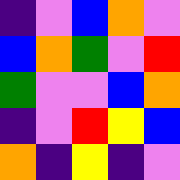[["indigo", "violet", "blue", "orange", "violet"], ["blue", "orange", "green", "violet", "red"], ["green", "violet", "violet", "blue", "orange"], ["indigo", "violet", "red", "yellow", "blue"], ["orange", "indigo", "yellow", "indigo", "violet"]]